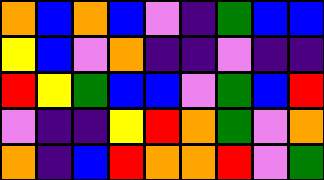[["orange", "blue", "orange", "blue", "violet", "indigo", "green", "blue", "blue"], ["yellow", "blue", "violet", "orange", "indigo", "indigo", "violet", "indigo", "indigo"], ["red", "yellow", "green", "blue", "blue", "violet", "green", "blue", "red"], ["violet", "indigo", "indigo", "yellow", "red", "orange", "green", "violet", "orange"], ["orange", "indigo", "blue", "red", "orange", "orange", "red", "violet", "green"]]